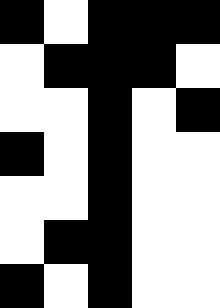[["black", "white", "black", "black", "black"], ["white", "black", "black", "black", "white"], ["white", "white", "black", "white", "black"], ["black", "white", "black", "white", "white"], ["white", "white", "black", "white", "white"], ["white", "black", "black", "white", "white"], ["black", "white", "black", "white", "white"]]